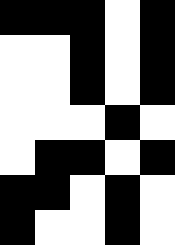[["black", "black", "black", "white", "black"], ["white", "white", "black", "white", "black"], ["white", "white", "black", "white", "black"], ["white", "white", "white", "black", "white"], ["white", "black", "black", "white", "black"], ["black", "black", "white", "black", "white"], ["black", "white", "white", "black", "white"]]